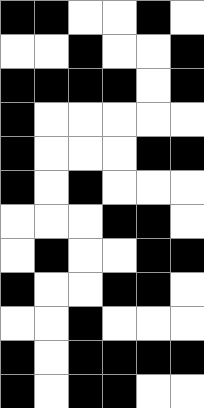[["black", "black", "white", "white", "black", "white"], ["white", "white", "black", "white", "white", "black"], ["black", "black", "black", "black", "white", "black"], ["black", "white", "white", "white", "white", "white"], ["black", "white", "white", "white", "black", "black"], ["black", "white", "black", "white", "white", "white"], ["white", "white", "white", "black", "black", "white"], ["white", "black", "white", "white", "black", "black"], ["black", "white", "white", "black", "black", "white"], ["white", "white", "black", "white", "white", "white"], ["black", "white", "black", "black", "black", "black"], ["black", "white", "black", "black", "white", "white"]]